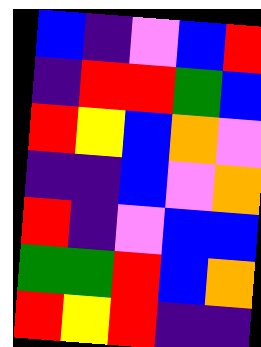[["blue", "indigo", "violet", "blue", "red"], ["indigo", "red", "red", "green", "blue"], ["red", "yellow", "blue", "orange", "violet"], ["indigo", "indigo", "blue", "violet", "orange"], ["red", "indigo", "violet", "blue", "blue"], ["green", "green", "red", "blue", "orange"], ["red", "yellow", "red", "indigo", "indigo"]]